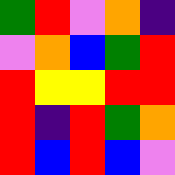[["green", "red", "violet", "orange", "indigo"], ["violet", "orange", "blue", "green", "red"], ["red", "yellow", "yellow", "red", "red"], ["red", "indigo", "red", "green", "orange"], ["red", "blue", "red", "blue", "violet"]]